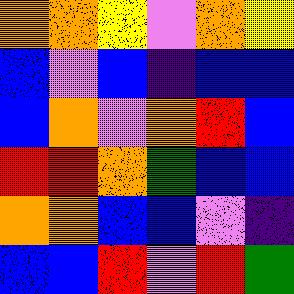[["orange", "orange", "yellow", "violet", "orange", "yellow"], ["blue", "violet", "blue", "indigo", "blue", "blue"], ["blue", "orange", "violet", "orange", "red", "blue"], ["red", "red", "orange", "green", "blue", "blue"], ["orange", "orange", "blue", "blue", "violet", "indigo"], ["blue", "blue", "red", "violet", "red", "green"]]